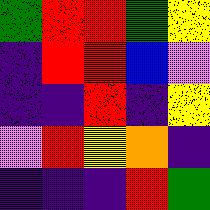[["green", "red", "red", "green", "yellow"], ["indigo", "red", "red", "blue", "violet"], ["indigo", "indigo", "red", "indigo", "yellow"], ["violet", "red", "yellow", "orange", "indigo"], ["indigo", "indigo", "indigo", "red", "green"]]